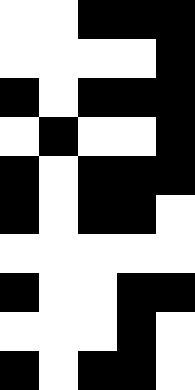[["white", "white", "black", "black", "black"], ["white", "white", "white", "white", "black"], ["black", "white", "black", "black", "black"], ["white", "black", "white", "white", "black"], ["black", "white", "black", "black", "black"], ["black", "white", "black", "black", "white"], ["white", "white", "white", "white", "white"], ["black", "white", "white", "black", "black"], ["white", "white", "white", "black", "white"], ["black", "white", "black", "black", "white"]]